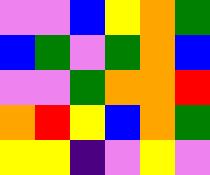[["violet", "violet", "blue", "yellow", "orange", "green"], ["blue", "green", "violet", "green", "orange", "blue"], ["violet", "violet", "green", "orange", "orange", "red"], ["orange", "red", "yellow", "blue", "orange", "green"], ["yellow", "yellow", "indigo", "violet", "yellow", "violet"]]